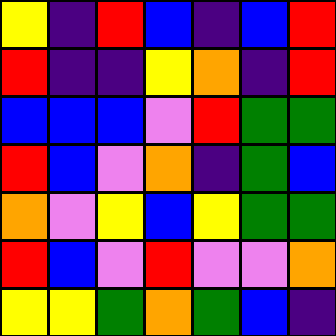[["yellow", "indigo", "red", "blue", "indigo", "blue", "red"], ["red", "indigo", "indigo", "yellow", "orange", "indigo", "red"], ["blue", "blue", "blue", "violet", "red", "green", "green"], ["red", "blue", "violet", "orange", "indigo", "green", "blue"], ["orange", "violet", "yellow", "blue", "yellow", "green", "green"], ["red", "blue", "violet", "red", "violet", "violet", "orange"], ["yellow", "yellow", "green", "orange", "green", "blue", "indigo"]]